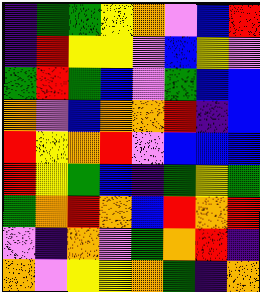[["indigo", "green", "green", "yellow", "orange", "violet", "blue", "red"], ["indigo", "red", "yellow", "yellow", "violet", "blue", "yellow", "violet"], ["green", "red", "green", "blue", "violet", "green", "blue", "blue"], ["orange", "violet", "blue", "orange", "orange", "red", "indigo", "blue"], ["red", "yellow", "orange", "red", "violet", "blue", "blue", "blue"], ["red", "yellow", "green", "blue", "indigo", "green", "yellow", "green"], ["green", "orange", "red", "orange", "blue", "red", "orange", "red"], ["violet", "indigo", "orange", "violet", "green", "orange", "red", "indigo"], ["orange", "violet", "yellow", "yellow", "orange", "green", "indigo", "orange"]]